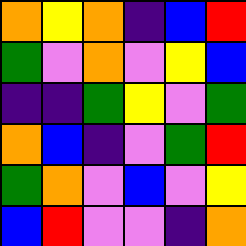[["orange", "yellow", "orange", "indigo", "blue", "red"], ["green", "violet", "orange", "violet", "yellow", "blue"], ["indigo", "indigo", "green", "yellow", "violet", "green"], ["orange", "blue", "indigo", "violet", "green", "red"], ["green", "orange", "violet", "blue", "violet", "yellow"], ["blue", "red", "violet", "violet", "indigo", "orange"]]